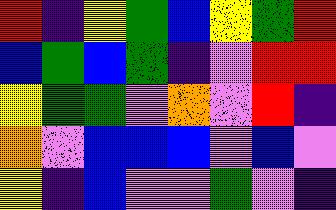[["red", "indigo", "yellow", "green", "blue", "yellow", "green", "red"], ["blue", "green", "blue", "green", "indigo", "violet", "red", "red"], ["yellow", "green", "green", "violet", "orange", "violet", "red", "indigo"], ["orange", "violet", "blue", "blue", "blue", "violet", "blue", "violet"], ["yellow", "indigo", "blue", "violet", "violet", "green", "violet", "indigo"]]